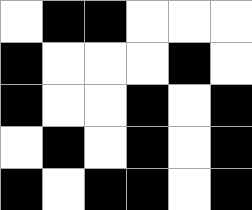[["white", "black", "black", "white", "white", "white"], ["black", "white", "white", "white", "black", "white"], ["black", "white", "white", "black", "white", "black"], ["white", "black", "white", "black", "white", "black"], ["black", "white", "black", "black", "white", "black"]]